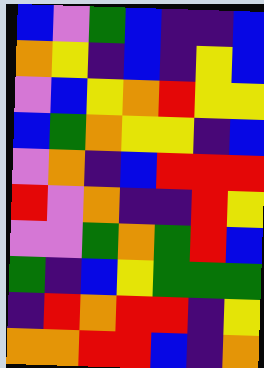[["blue", "violet", "green", "blue", "indigo", "indigo", "blue"], ["orange", "yellow", "indigo", "blue", "indigo", "yellow", "blue"], ["violet", "blue", "yellow", "orange", "red", "yellow", "yellow"], ["blue", "green", "orange", "yellow", "yellow", "indigo", "blue"], ["violet", "orange", "indigo", "blue", "red", "red", "red"], ["red", "violet", "orange", "indigo", "indigo", "red", "yellow"], ["violet", "violet", "green", "orange", "green", "red", "blue"], ["green", "indigo", "blue", "yellow", "green", "green", "green"], ["indigo", "red", "orange", "red", "red", "indigo", "yellow"], ["orange", "orange", "red", "red", "blue", "indigo", "orange"]]